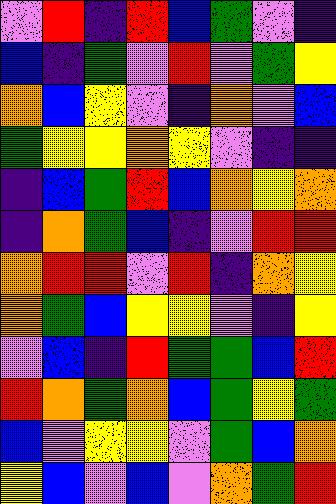[["violet", "red", "indigo", "red", "blue", "green", "violet", "indigo"], ["blue", "indigo", "green", "violet", "red", "violet", "green", "yellow"], ["orange", "blue", "yellow", "violet", "indigo", "orange", "violet", "blue"], ["green", "yellow", "yellow", "orange", "yellow", "violet", "indigo", "indigo"], ["indigo", "blue", "green", "red", "blue", "orange", "yellow", "orange"], ["indigo", "orange", "green", "blue", "indigo", "violet", "red", "red"], ["orange", "red", "red", "violet", "red", "indigo", "orange", "yellow"], ["orange", "green", "blue", "yellow", "yellow", "violet", "indigo", "yellow"], ["violet", "blue", "indigo", "red", "green", "green", "blue", "red"], ["red", "orange", "green", "orange", "blue", "green", "yellow", "green"], ["blue", "violet", "yellow", "yellow", "violet", "green", "blue", "orange"], ["yellow", "blue", "violet", "blue", "violet", "orange", "green", "red"]]